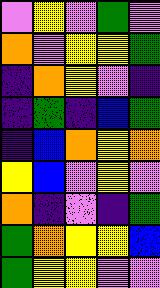[["violet", "yellow", "violet", "green", "violet"], ["orange", "violet", "yellow", "yellow", "green"], ["indigo", "orange", "yellow", "violet", "indigo"], ["indigo", "green", "indigo", "blue", "green"], ["indigo", "blue", "orange", "yellow", "orange"], ["yellow", "blue", "violet", "yellow", "violet"], ["orange", "indigo", "violet", "indigo", "green"], ["green", "orange", "yellow", "yellow", "blue"], ["green", "yellow", "yellow", "violet", "violet"]]